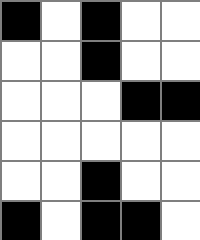[["black", "white", "black", "white", "white"], ["white", "white", "black", "white", "white"], ["white", "white", "white", "black", "black"], ["white", "white", "white", "white", "white"], ["white", "white", "black", "white", "white"], ["black", "white", "black", "black", "white"]]